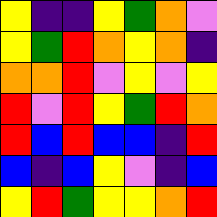[["yellow", "indigo", "indigo", "yellow", "green", "orange", "violet"], ["yellow", "green", "red", "orange", "yellow", "orange", "indigo"], ["orange", "orange", "red", "violet", "yellow", "violet", "yellow"], ["red", "violet", "red", "yellow", "green", "red", "orange"], ["red", "blue", "red", "blue", "blue", "indigo", "red"], ["blue", "indigo", "blue", "yellow", "violet", "indigo", "blue"], ["yellow", "red", "green", "yellow", "yellow", "orange", "red"]]